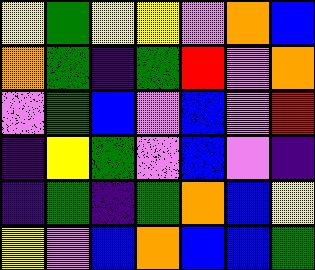[["yellow", "green", "yellow", "yellow", "violet", "orange", "blue"], ["orange", "green", "indigo", "green", "red", "violet", "orange"], ["violet", "green", "blue", "violet", "blue", "violet", "red"], ["indigo", "yellow", "green", "violet", "blue", "violet", "indigo"], ["indigo", "green", "indigo", "green", "orange", "blue", "yellow"], ["yellow", "violet", "blue", "orange", "blue", "blue", "green"]]